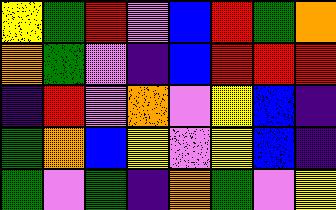[["yellow", "green", "red", "violet", "blue", "red", "green", "orange"], ["orange", "green", "violet", "indigo", "blue", "red", "red", "red"], ["indigo", "red", "violet", "orange", "violet", "yellow", "blue", "indigo"], ["green", "orange", "blue", "yellow", "violet", "yellow", "blue", "indigo"], ["green", "violet", "green", "indigo", "orange", "green", "violet", "yellow"]]